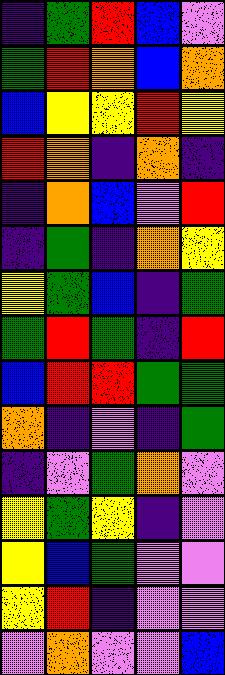[["indigo", "green", "red", "blue", "violet"], ["green", "red", "orange", "blue", "orange"], ["blue", "yellow", "yellow", "red", "yellow"], ["red", "orange", "indigo", "orange", "indigo"], ["indigo", "orange", "blue", "violet", "red"], ["indigo", "green", "indigo", "orange", "yellow"], ["yellow", "green", "blue", "indigo", "green"], ["green", "red", "green", "indigo", "red"], ["blue", "red", "red", "green", "green"], ["orange", "indigo", "violet", "indigo", "green"], ["indigo", "violet", "green", "orange", "violet"], ["yellow", "green", "yellow", "indigo", "violet"], ["yellow", "blue", "green", "violet", "violet"], ["yellow", "red", "indigo", "violet", "violet"], ["violet", "orange", "violet", "violet", "blue"]]